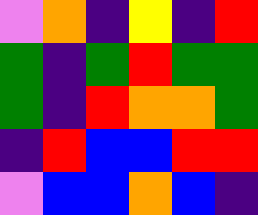[["violet", "orange", "indigo", "yellow", "indigo", "red"], ["green", "indigo", "green", "red", "green", "green"], ["green", "indigo", "red", "orange", "orange", "green"], ["indigo", "red", "blue", "blue", "red", "red"], ["violet", "blue", "blue", "orange", "blue", "indigo"]]